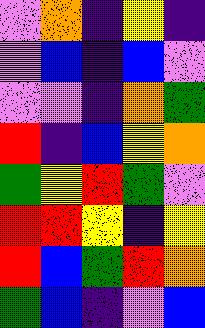[["violet", "orange", "indigo", "yellow", "indigo"], ["violet", "blue", "indigo", "blue", "violet"], ["violet", "violet", "indigo", "orange", "green"], ["red", "indigo", "blue", "yellow", "orange"], ["green", "yellow", "red", "green", "violet"], ["red", "red", "yellow", "indigo", "yellow"], ["red", "blue", "green", "red", "orange"], ["green", "blue", "indigo", "violet", "blue"]]